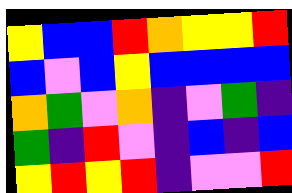[["yellow", "blue", "blue", "red", "orange", "yellow", "yellow", "red"], ["blue", "violet", "blue", "yellow", "blue", "blue", "blue", "blue"], ["orange", "green", "violet", "orange", "indigo", "violet", "green", "indigo"], ["green", "indigo", "red", "violet", "indigo", "blue", "indigo", "blue"], ["yellow", "red", "yellow", "red", "indigo", "violet", "violet", "red"]]